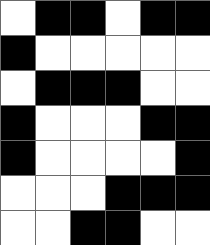[["white", "black", "black", "white", "black", "black"], ["black", "white", "white", "white", "white", "white"], ["white", "black", "black", "black", "white", "white"], ["black", "white", "white", "white", "black", "black"], ["black", "white", "white", "white", "white", "black"], ["white", "white", "white", "black", "black", "black"], ["white", "white", "black", "black", "white", "white"]]